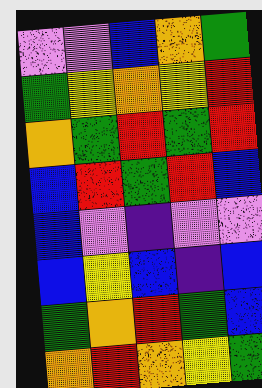[["violet", "violet", "blue", "orange", "green"], ["green", "yellow", "orange", "yellow", "red"], ["orange", "green", "red", "green", "red"], ["blue", "red", "green", "red", "blue"], ["blue", "violet", "indigo", "violet", "violet"], ["blue", "yellow", "blue", "indigo", "blue"], ["green", "orange", "red", "green", "blue"], ["orange", "red", "orange", "yellow", "green"]]